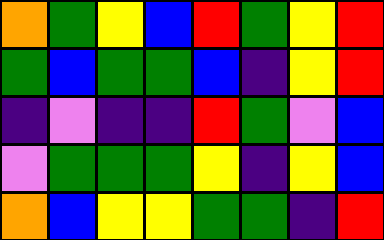[["orange", "green", "yellow", "blue", "red", "green", "yellow", "red"], ["green", "blue", "green", "green", "blue", "indigo", "yellow", "red"], ["indigo", "violet", "indigo", "indigo", "red", "green", "violet", "blue"], ["violet", "green", "green", "green", "yellow", "indigo", "yellow", "blue"], ["orange", "blue", "yellow", "yellow", "green", "green", "indigo", "red"]]